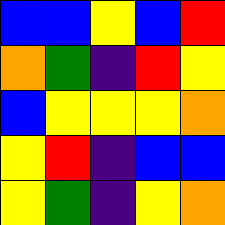[["blue", "blue", "yellow", "blue", "red"], ["orange", "green", "indigo", "red", "yellow"], ["blue", "yellow", "yellow", "yellow", "orange"], ["yellow", "red", "indigo", "blue", "blue"], ["yellow", "green", "indigo", "yellow", "orange"]]